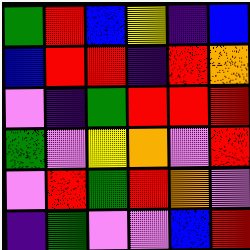[["green", "red", "blue", "yellow", "indigo", "blue"], ["blue", "red", "red", "indigo", "red", "orange"], ["violet", "indigo", "green", "red", "red", "red"], ["green", "violet", "yellow", "orange", "violet", "red"], ["violet", "red", "green", "red", "orange", "violet"], ["indigo", "green", "violet", "violet", "blue", "red"]]